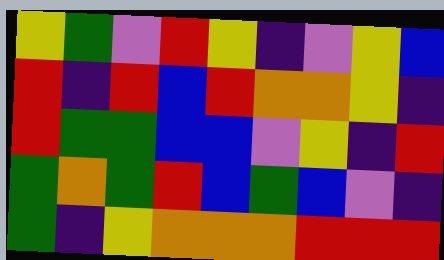[["yellow", "green", "violet", "red", "yellow", "indigo", "violet", "yellow", "blue"], ["red", "indigo", "red", "blue", "red", "orange", "orange", "yellow", "indigo"], ["red", "green", "green", "blue", "blue", "violet", "yellow", "indigo", "red"], ["green", "orange", "green", "red", "blue", "green", "blue", "violet", "indigo"], ["green", "indigo", "yellow", "orange", "orange", "orange", "red", "red", "red"]]